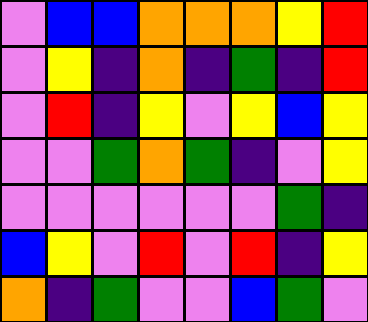[["violet", "blue", "blue", "orange", "orange", "orange", "yellow", "red"], ["violet", "yellow", "indigo", "orange", "indigo", "green", "indigo", "red"], ["violet", "red", "indigo", "yellow", "violet", "yellow", "blue", "yellow"], ["violet", "violet", "green", "orange", "green", "indigo", "violet", "yellow"], ["violet", "violet", "violet", "violet", "violet", "violet", "green", "indigo"], ["blue", "yellow", "violet", "red", "violet", "red", "indigo", "yellow"], ["orange", "indigo", "green", "violet", "violet", "blue", "green", "violet"]]